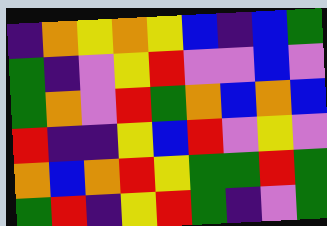[["indigo", "orange", "yellow", "orange", "yellow", "blue", "indigo", "blue", "green"], ["green", "indigo", "violet", "yellow", "red", "violet", "violet", "blue", "violet"], ["green", "orange", "violet", "red", "green", "orange", "blue", "orange", "blue"], ["red", "indigo", "indigo", "yellow", "blue", "red", "violet", "yellow", "violet"], ["orange", "blue", "orange", "red", "yellow", "green", "green", "red", "green"], ["green", "red", "indigo", "yellow", "red", "green", "indigo", "violet", "green"]]